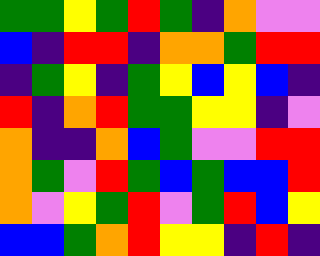[["green", "green", "yellow", "green", "red", "green", "indigo", "orange", "violet", "violet"], ["blue", "indigo", "red", "red", "indigo", "orange", "orange", "green", "red", "red"], ["indigo", "green", "yellow", "indigo", "green", "yellow", "blue", "yellow", "blue", "indigo"], ["red", "indigo", "orange", "red", "green", "green", "yellow", "yellow", "indigo", "violet"], ["orange", "indigo", "indigo", "orange", "blue", "green", "violet", "violet", "red", "red"], ["orange", "green", "violet", "red", "green", "blue", "green", "blue", "blue", "red"], ["orange", "violet", "yellow", "green", "red", "violet", "green", "red", "blue", "yellow"], ["blue", "blue", "green", "orange", "red", "yellow", "yellow", "indigo", "red", "indigo"]]